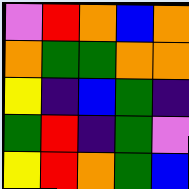[["violet", "red", "orange", "blue", "orange"], ["orange", "green", "green", "orange", "orange"], ["yellow", "indigo", "blue", "green", "indigo"], ["green", "red", "indigo", "green", "violet"], ["yellow", "red", "orange", "green", "blue"]]